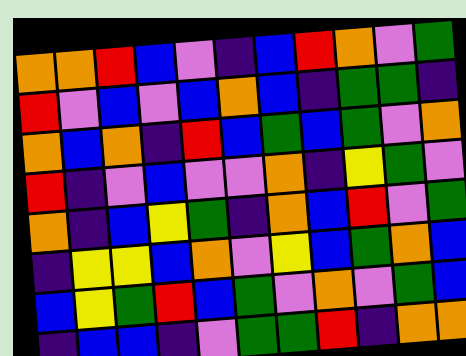[["orange", "orange", "red", "blue", "violet", "indigo", "blue", "red", "orange", "violet", "green"], ["red", "violet", "blue", "violet", "blue", "orange", "blue", "indigo", "green", "green", "indigo"], ["orange", "blue", "orange", "indigo", "red", "blue", "green", "blue", "green", "violet", "orange"], ["red", "indigo", "violet", "blue", "violet", "violet", "orange", "indigo", "yellow", "green", "violet"], ["orange", "indigo", "blue", "yellow", "green", "indigo", "orange", "blue", "red", "violet", "green"], ["indigo", "yellow", "yellow", "blue", "orange", "violet", "yellow", "blue", "green", "orange", "blue"], ["blue", "yellow", "green", "red", "blue", "green", "violet", "orange", "violet", "green", "blue"], ["indigo", "blue", "blue", "indigo", "violet", "green", "green", "red", "indigo", "orange", "orange"]]